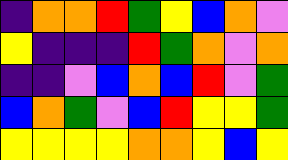[["indigo", "orange", "orange", "red", "green", "yellow", "blue", "orange", "violet"], ["yellow", "indigo", "indigo", "indigo", "red", "green", "orange", "violet", "orange"], ["indigo", "indigo", "violet", "blue", "orange", "blue", "red", "violet", "green"], ["blue", "orange", "green", "violet", "blue", "red", "yellow", "yellow", "green"], ["yellow", "yellow", "yellow", "yellow", "orange", "orange", "yellow", "blue", "yellow"]]